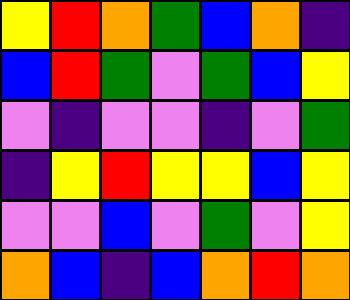[["yellow", "red", "orange", "green", "blue", "orange", "indigo"], ["blue", "red", "green", "violet", "green", "blue", "yellow"], ["violet", "indigo", "violet", "violet", "indigo", "violet", "green"], ["indigo", "yellow", "red", "yellow", "yellow", "blue", "yellow"], ["violet", "violet", "blue", "violet", "green", "violet", "yellow"], ["orange", "blue", "indigo", "blue", "orange", "red", "orange"]]